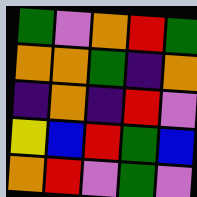[["green", "violet", "orange", "red", "green"], ["orange", "orange", "green", "indigo", "orange"], ["indigo", "orange", "indigo", "red", "violet"], ["yellow", "blue", "red", "green", "blue"], ["orange", "red", "violet", "green", "violet"]]